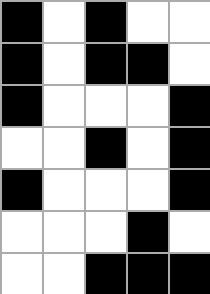[["black", "white", "black", "white", "white"], ["black", "white", "black", "black", "white"], ["black", "white", "white", "white", "black"], ["white", "white", "black", "white", "black"], ["black", "white", "white", "white", "black"], ["white", "white", "white", "black", "white"], ["white", "white", "black", "black", "black"]]